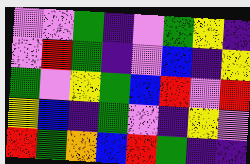[["violet", "violet", "green", "indigo", "violet", "green", "yellow", "indigo"], ["violet", "red", "green", "indigo", "violet", "blue", "indigo", "yellow"], ["green", "violet", "yellow", "green", "blue", "red", "violet", "red"], ["yellow", "blue", "indigo", "green", "violet", "indigo", "yellow", "violet"], ["red", "green", "orange", "blue", "red", "green", "indigo", "indigo"]]